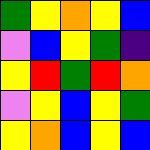[["green", "yellow", "orange", "yellow", "blue"], ["violet", "blue", "yellow", "green", "indigo"], ["yellow", "red", "green", "red", "orange"], ["violet", "yellow", "blue", "yellow", "green"], ["yellow", "orange", "blue", "yellow", "blue"]]